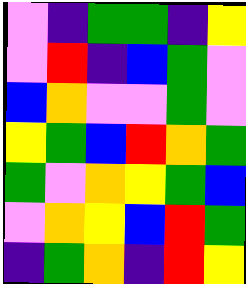[["violet", "indigo", "green", "green", "indigo", "yellow"], ["violet", "red", "indigo", "blue", "green", "violet"], ["blue", "orange", "violet", "violet", "green", "violet"], ["yellow", "green", "blue", "red", "orange", "green"], ["green", "violet", "orange", "yellow", "green", "blue"], ["violet", "orange", "yellow", "blue", "red", "green"], ["indigo", "green", "orange", "indigo", "red", "yellow"]]